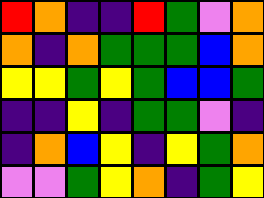[["red", "orange", "indigo", "indigo", "red", "green", "violet", "orange"], ["orange", "indigo", "orange", "green", "green", "green", "blue", "orange"], ["yellow", "yellow", "green", "yellow", "green", "blue", "blue", "green"], ["indigo", "indigo", "yellow", "indigo", "green", "green", "violet", "indigo"], ["indigo", "orange", "blue", "yellow", "indigo", "yellow", "green", "orange"], ["violet", "violet", "green", "yellow", "orange", "indigo", "green", "yellow"]]